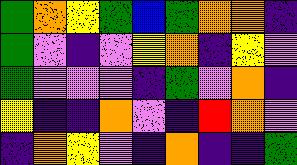[["green", "orange", "yellow", "green", "blue", "green", "orange", "orange", "indigo"], ["green", "violet", "indigo", "violet", "yellow", "orange", "indigo", "yellow", "violet"], ["green", "violet", "violet", "violet", "indigo", "green", "violet", "orange", "indigo"], ["yellow", "indigo", "indigo", "orange", "violet", "indigo", "red", "orange", "violet"], ["indigo", "orange", "yellow", "violet", "indigo", "orange", "indigo", "indigo", "green"]]